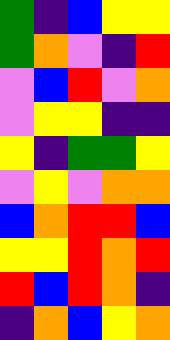[["green", "indigo", "blue", "yellow", "yellow"], ["green", "orange", "violet", "indigo", "red"], ["violet", "blue", "red", "violet", "orange"], ["violet", "yellow", "yellow", "indigo", "indigo"], ["yellow", "indigo", "green", "green", "yellow"], ["violet", "yellow", "violet", "orange", "orange"], ["blue", "orange", "red", "red", "blue"], ["yellow", "yellow", "red", "orange", "red"], ["red", "blue", "red", "orange", "indigo"], ["indigo", "orange", "blue", "yellow", "orange"]]